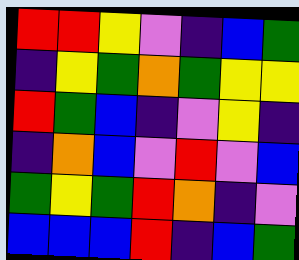[["red", "red", "yellow", "violet", "indigo", "blue", "green"], ["indigo", "yellow", "green", "orange", "green", "yellow", "yellow"], ["red", "green", "blue", "indigo", "violet", "yellow", "indigo"], ["indigo", "orange", "blue", "violet", "red", "violet", "blue"], ["green", "yellow", "green", "red", "orange", "indigo", "violet"], ["blue", "blue", "blue", "red", "indigo", "blue", "green"]]